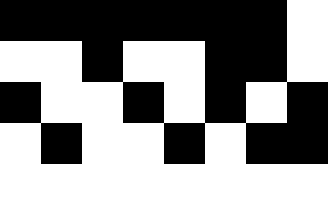[["black", "black", "black", "black", "black", "black", "black", "white"], ["white", "white", "black", "white", "white", "black", "black", "white"], ["black", "white", "white", "black", "white", "black", "white", "black"], ["white", "black", "white", "white", "black", "white", "black", "black"], ["white", "white", "white", "white", "white", "white", "white", "white"]]